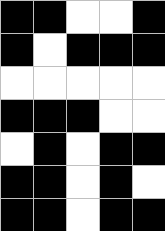[["black", "black", "white", "white", "black"], ["black", "white", "black", "black", "black"], ["white", "white", "white", "white", "white"], ["black", "black", "black", "white", "white"], ["white", "black", "white", "black", "black"], ["black", "black", "white", "black", "white"], ["black", "black", "white", "black", "black"]]